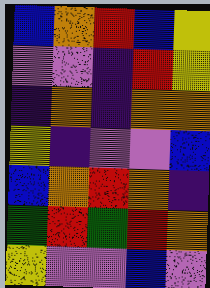[["blue", "orange", "red", "blue", "yellow"], ["violet", "violet", "indigo", "red", "yellow"], ["indigo", "orange", "indigo", "orange", "orange"], ["yellow", "indigo", "violet", "violet", "blue"], ["blue", "orange", "red", "orange", "indigo"], ["green", "red", "green", "red", "orange"], ["yellow", "violet", "violet", "blue", "violet"]]